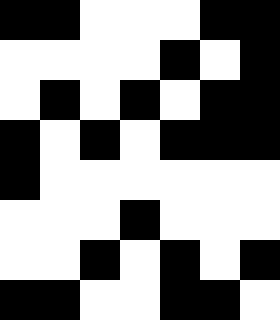[["black", "black", "white", "white", "white", "black", "black"], ["white", "white", "white", "white", "black", "white", "black"], ["white", "black", "white", "black", "white", "black", "black"], ["black", "white", "black", "white", "black", "black", "black"], ["black", "white", "white", "white", "white", "white", "white"], ["white", "white", "white", "black", "white", "white", "white"], ["white", "white", "black", "white", "black", "white", "black"], ["black", "black", "white", "white", "black", "black", "white"]]